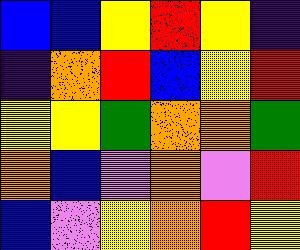[["blue", "blue", "yellow", "red", "yellow", "indigo"], ["indigo", "orange", "red", "blue", "yellow", "red"], ["yellow", "yellow", "green", "orange", "orange", "green"], ["orange", "blue", "violet", "orange", "violet", "red"], ["blue", "violet", "yellow", "orange", "red", "yellow"]]